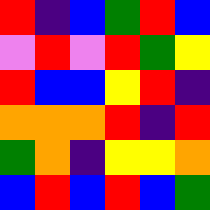[["red", "indigo", "blue", "green", "red", "blue"], ["violet", "red", "violet", "red", "green", "yellow"], ["red", "blue", "blue", "yellow", "red", "indigo"], ["orange", "orange", "orange", "red", "indigo", "red"], ["green", "orange", "indigo", "yellow", "yellow", "orange"], ["blue", "red", "blue", "red", "blue", "green"]]